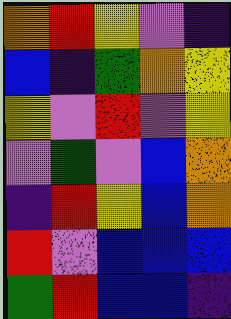[["orange", "red", "yellow", "violet", "indigo"], ["blue", "indigo", "green", "orange", "yellow"], ["yellow", "violet", "red", "violet", "yellow"], ["violet", "green", "violet", "blue", "orange"], ["indigo", "red", "yellow", "blue", "orange"], ["red", "violet", "blue", "blue", "blue"], ["green", "red", "blue", "blue", "indigo"]]